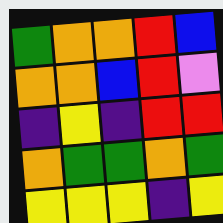[["green", "orange", "orange", "red", "blue"], ["orange", "orange", "blue", "red", "violet"], ["indigo", "yellow", "indigo", "red", "red"], ["orange", "green", "green", "orange", "green"], ["yellow", "yellow", "yellow", "indigo", "yellow"]]